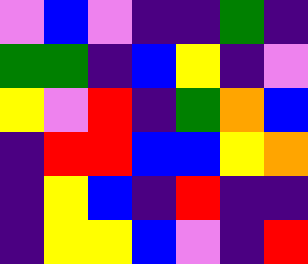[["violet", "blue", "violet", "indigo", "indigo", "green", "indigo"], ["green", "green", "indigo", "blue", "yellow", "indigo", "violet"], ["yellow", "violet", "red", "indigo", "green", "orange", "blue"], ["indigo", "red", "red", "blue", "blue", "yellow", "orange"], ["indigo", "yellow", "blue", "indigo", "red", "indigo", "indigo"], ["indigo", "yellow", "yellow", "blue", "violet", "indigo", "red"]]